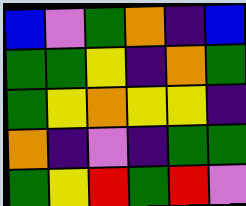[["blue", "violet", "green", "orange", "indigo", "blue"], ["green", "green", "yellow", "indigo", "orange", "green"], ["green", "yellow", "orange", "yellow", "yellow", "indigo"], ["orange", "indigo", "violet", "indigo", "green", "green"], ["green", "yellow", "red", "green", "red", "violet"]]